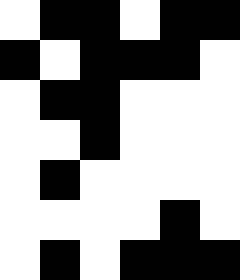[["white", "black", "black", "white", "black", "black"], ["black", "white", "black", "black", "black", "white"], ["white", "black", "black", "white", "white", "white"], ["white", "white", "black", "white", "white", "white"], ["white", "black", "white", "white", "white", "white"], ["white", "white", "white", "white", "black", "white"], ["white", "black", "white", "black", "black", "black"]]